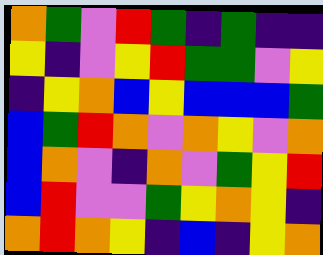[["orange", "green", "violet", "red", "green", "indigo", "green", "indigo", "indigo"], ["yellow", "indigo", "violet", "yellow", "red", "green", "green", "violet", "yellow"], ["indigo", "yellow", "orange", "blue", "yellow", "blue", "blue", "blue", "green"], ["blue", "green", "red", "orange", "violet", "orange", "yellow", "violet", "orange"], ["blue", "orange", "violet", "indigo", "orange", "violet", "green", "yellow", "red"], ["blue", "red", "violet", "violet", "green", "yellow", "orange", "yellow", "indigo"], ["orange", "red", "orange", "yellow", "indigo", "blue", "indigo", "yellow", "orange"]]